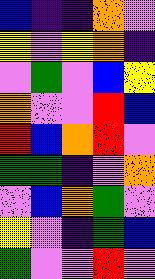[["blue", "indigo", "indigo", "orange", "violet"], ["yellow", "violet", "yellow", "orange", "indigo"], ["violet", "green", "violet", "blue", "yellow"], ["orange", "violet", "violet", "red", "blue"], ["red", "blue", "orange", "red", "violet"], ["green", "green", "indigo", "violet", "orange"], ["violet", "blue", "orange", "green", "violet"], ["yellow", "violet", "indigo", "green", "blue"], ["green", "violet", "violet", "red", "violet"]]